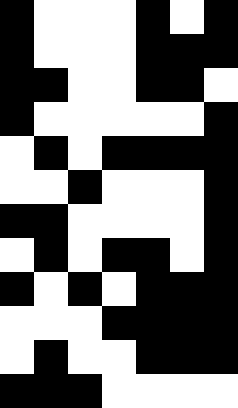[["black", "white", "white", "white", "black", "white", "black"], ["black", "white", "white", "white", "black", "black", "black"], ["black", "black", "white", "white", "black", "black", "white"], ["black", "white", "white", "white", "white", "white", "black"], ["white", "black", "white", "black", "black", "black", "black"], ["white", "white", "black", "white", "white", "white", "black"], ["black", "black", "white", "white", "white", "white", "black"], ["white", "black", "white", "black", "black", "white", "black"], ["black", "white", "black", "white", "black", "black", "black"], ["white", "white", "white", "black", "black", "black", "black"], ["white", "black", "white", "white", "black", "black", "black"], ["black", "black", "black", "white", "white", "white", "white"]]